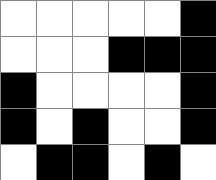[["white", "white", "white", "white", "white", "black"], ["white", "white", "white", "black", "black", "black"], ["black", "white", "white", "white", "white", "black"], ["black", "white", "black", "white", "white", "black"], ["white", "black", "black", "white", "black", "white"]]